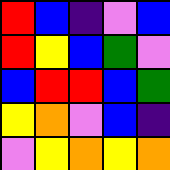[["red", "blue", "indigo", "violet", "blue"], ["red", "yellow", "blue", "green", "violet"], ["blue", "red", "red", "blue", "green"], ["yellow", "orange", "violet", "blue", "indigo"], ["violet", "yellow", "orange", "yellow", "orange"]]